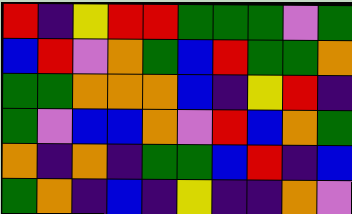[["red", "indigo", "yellow", "red", "red", "green", "green", "green", "violet", "green"], ["blue", "red", "violet", "orange", "green", "blue", "red", "green", "green", "orange"], ["green", "green", "orange", "orange", "orange", "blue", "indigo", "yellow", "red", "indigo"], ["green", "violet", "blue", "blue", "orange", "violet", "red", "blue", "orange", "green"], ["orange", "indigo", "orange", "indigo", "green", "green", "blue", "red", "indigo", "blue"], ["green", "orange", "indigo", "blue", "indigo", "yellow", "indigo", "indigo", "orange", "violet"]]